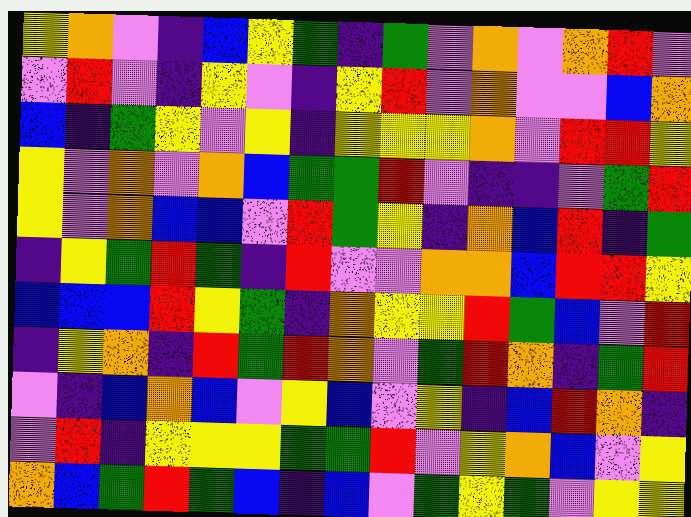[["yellow", "orange", "violet", "indigo", "blue", "yellow", "green", "indigo", "green", "violet", "orange", "violet", "orange", "red", "violet"], ["violet", "red", "violet", "indigo", "yellow", "violet", "indigo", "yellow", "red", "violet", "orange", "violet", "violet", "blue", "orange"], ["blue", "indigo", "green", "yellow", "violet", "yellow", "indigo", "yellow", "yellow", "yellow", "orange", "violet", "red", "red", "yellow"], ["yellow", "violet", "orange", "violet", "orange", "blue", "green", "green", "red", "violet", "indigo", "indigo", "violet", "green", "red"], ["yellow", "violet", "orange", "blue", "blue", "violet", "red", "green", "yellow", "indigo", "orange", "blue", "red", "indigo", "green"], ["indigo", "yellow", "green", "red", "green", "indigo", "red", "violet", "violet", "orange", "orange", "blue", "red", "red", "yellow"], ["blue", "blue", "blue", "red", "yellow", "green", "indigo", "orange", "yellow", "yellow", "red", "green", "blue", "violet", "red"], ["indigo", "yellow", "orange", "indigo", "red", "green", "red", "orange", "violet", "green", "red", "orange", "indigo", "green", "red"], ["violet", "indigo", "blue", "orange", "blue", "violet", "yellow", "blue", "violet", "yellow", "indigo", "blue", "red", "orange", "indigo"], ["violet", "red", "indigo", "yellow", "yellow", "yellow", "green", "green", "red", "violet", "yellow", "orange", "blue", "violet", "yellow"], ["orange", "blue", "green", "red", "green", "blue", "indigo", "blue", "violet", "green", "yellow", "green", "violet", "yellow", "yellow"]]